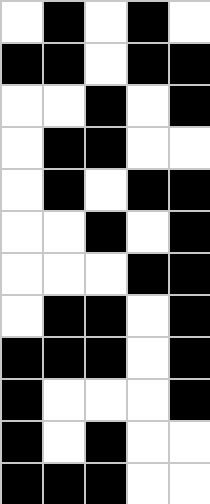[["white", "black", "white", "black", "white"], ["black", "black", "white", "black", "black"], ["white", "white", "black", "white", "black"], ["white", "black", "black", "white", "white"], ["white", "black", "white", "black", "black"], ["white", "white", "black", "white", "black"], ["white", "white", "white", "black", "black"], ["white", "black", "black", "white", "black"], ["black", "black", "black", "white", "black"], ["black", "white", "white", "white", "black"], ["black", "white", "black", "white", "white"], ["black", "black", "black", "white", "white"]]